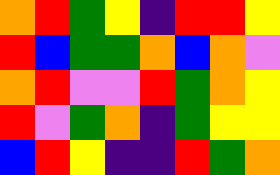[["orange", "red", "green", "yellow", "indigo", "red", "red", "yellow"], ["red", "blue", "green", "green", "orange", "blue", "orange", "violet"], ["orange", "red", "violet", "violet", "red", "green", "orange", "yellow"], ["red", "violet", "green", "orange", "indigo", "green", "yellow", "yellow"], ["blue", "red", "yellow", "indigo", "indigo", "red", "green", "orange"]]